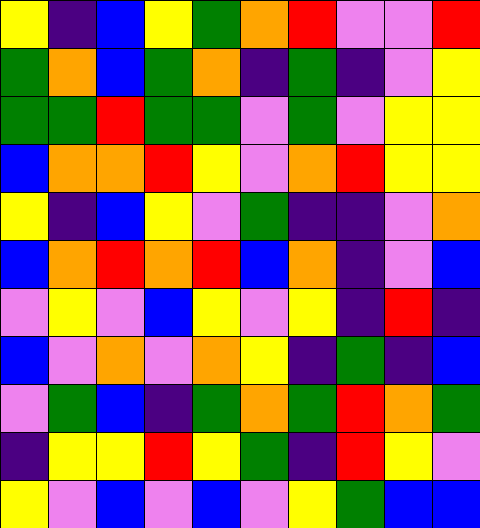[["yellow", "indigo", "blue", "yellow", "green", "orange", "red", "violet", "violet", "red"], ["green", "orange", "blue", "green", "orange", "indigo", "green", "indigo", "violet", "yellow"], ["green", "green", "red", "green", "green", "violet", "green", "violet", "yellow", "yellow"], ["blue", "orange", "orange", "red", "yellow", "violet", "orange", "red", "yellow", "yellow"], ["yellow", "indigo", "blue", "yellow", "violet", "green", "indigo", "indigo", "violet", "orange"], ["blue", "orange", "red", "orange", "red", "blue", "orange", "indigo", "violet", "blue"], ["violet", "yellow", "violet", "blue", "yellow", "violet", "yellow", "indigo", "red", "indigo"], ["blue", "violet", "orange", "violet", "orange", "yellow", "indigo", "green", "indigo", "blue"], ["violet", "green", "blue", "indigo", "green", "orange", "green", "red", "orange", "green"], ["indigo", "yellow", "yellow", "red", "yellow", "green", "indigo", "red", "yellow", "violet"], ["yellow", "violet", "blue", "violet", "blue", "violet", "yellow", "green", "blue", "blue"]]